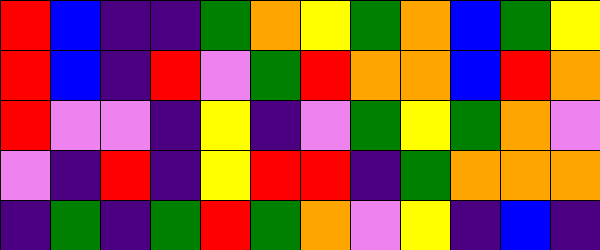[["red", "blue", "indigo", "indigo", "green", "orange", "yellow", "green", "orange", "blue", "green", "yellow"], ["red", "blue", "indigo", "red", "violet", "green", "red", "orange", "orange", "blue", "red", "orange"], ["red", "violet", "violet", "indigo", "yellow", "indigo", "violet", "green", "yellow", "green", "orange", "violet"], ["violet", "indigo", "red", "indigo", "yellow", "red", "red", "indigo", "green", "orange", "orange", "orange"], ["indigo", "green", "indigo", "green", "red", "green", "orange", "violet", "yellow", "indigo", "blue", "indigo"]]